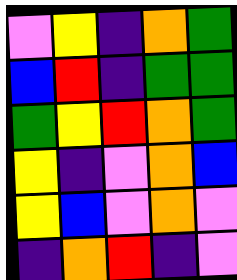[["violet", "yellow", "indigo", "orange", "green"], ["blue", "red", "indigo", "green", "green"], ["green", "yellow", "red", "orange", "green"], ["yellow", "indigo", "violet", "orange", "blue"], ["yellow", "blue", "violet", "orange", "violet"], ["indigo", "orange", "red", "indigo", "violet"]]